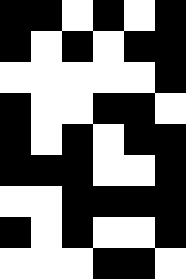[["black", "black", "white", "black", "white", "black"], ["black", "white", "black", "white", "black", "black"], ["white", "white", "white", "white", "white", "black"], ["black", "white", "white", "black", "black", "white"], ["black", "white", "black", "white", "black", "black"], ["black", "black", "black", "white", "white", "black"], ["white", "white", "black", "black", "black", "black"], ["black", "white", "black", "white", "white", "black"], ["white", "white", "white", "black", "black", "white"]]